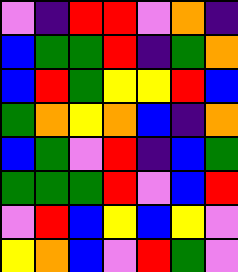[["violet", "indigo", "red", "red", "violet", "orange", "indigo"], ["blue", "green", "green", "red", "indigo", "green", "orange"], ["blue", "red", "green", "yellow", "yellow", "red", "blue"], ["green", "orange", "yellow", "orange", "blue", "indigo", "orange"], ["blue", "green", "violet", "red", "indigo", "blue", "green"], ["green", "green", "green", "red", "violet", "blue", "red"], ["violet", "red", "blue", "yellow", "blue", "yellow", "violet"], ["yellow", "orange", "blue", "violet", "red", "green", "violet"]]